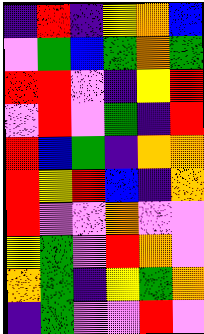[["indigo", "red", "indigo", "yellow", "orange", "blue"], ["violet", "green", "blue", "green", "orange", "green"], ["red", "red", "violet", "indigo", "yellow", "red"], ["violet", "red", "violet", "green", "indigo", "red"], ["red", "blue", "green", "indigo", "orange", "orange"], ["red", "yellow", "red", "blue", "indigo", "orange"], ["red", "violet", "violet", "orange", "violet", "violet"], ["yellow", "green", "violet", "red", "orange", "violet"], ["orange", "green", "indigo", "yellow", "green", "orange"], ["indigo", "green", "violet", "violet", "red", "violet"]]